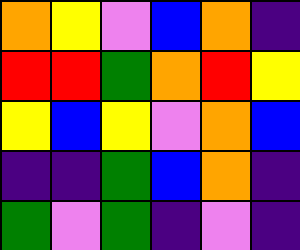[["orange", "yellow", "violet", "blue", "orange", "indigo"], ["red", "red", "green", "orange", "red", "yellow"], ["yellow", "blue", "yellow", "violet", "orange", "blue"], ["indigo", "indigo", "green", "blue", "orange", "indigo"], ["green", "violet", "green", "indigo", "violet", "indigo"]]